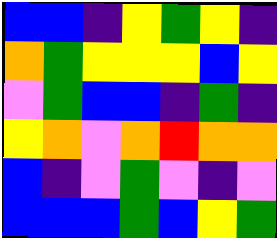[["blue", "blue", "indigo", "yellow", "green", "yellow", "indigo"], ["orange", "green", "yellow", "yellow", "yellow", "blue", "yellow"], ["violet", "green", "blue", "blue", "indigo", "green", "indigo"], ["yellow", "orange", "violet", "orange", "red", "orange", "orange"], ["blue", "indigo", "violet", "green", "violet", "indigo", "violet"], ["blue", "blue", "blue", "green", "blue", "yellow", "green"]]